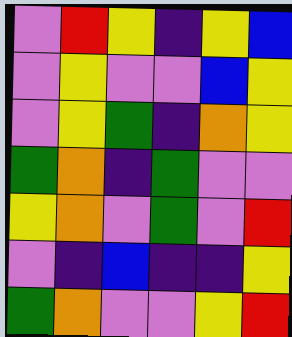[["violet", "red", "yellow", "indigo", "yellow", "blue"], ["violet", "yellow", "violet", "violet", "blue", "yellow"], ["violet", "yellow", "green", "indigo", "orange", "yellow"], ["green", "orange", "indigo", "green", "violet", "violet"], ["yellow", "orange", "violet", "green", "violet", "red"], ["violet", "indigo", "blue", "indigo", "indigo", "yellow"], ["green", "orange", "violet", "violet", "yellow", "red"]]